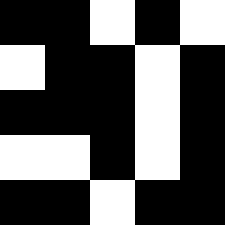[["black", "black", "white", "black", "white"], ["white", "black", "black", "white", "black"], ["black", "black", "black", "white", "black"], ["white", "white", "black", "white", "black"], ["black", "black", "white", "black", "black"]]